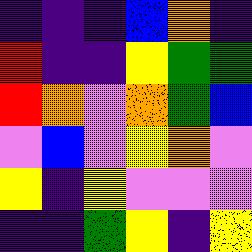[["indigo", "indigo", "indigo", "blue", "orange", "indigo"], ["red", "indigo", "indigo", "yellow", "green", "green"], ["red", "orange", "violet", "orange", "green", "blue"], ["violet", "blue", "violet", "yellow", "orange", "violet"], ["yellow", "indigo", "yellow", "violet", "violet", "violet"], ["indigo", "indigo", "green", "yellow", "indigo", "yellow"]]